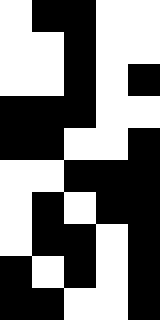[["white", "black", "black", "white", "white"], ["white", "white", "black", "white", "white"], ["white", "white", "black", "white", "black"], ["black", "black", "black", "white", "white"], ["black", "black", "white", "white", "black"], ["white", "white", "black", "black", "black"], ["white", "black", "white", "black", "black"], ["white", "black", "black", "white", "black"], ["black", "white", "black", "white", "black"], ["black", "black", "white", "white", "black"]]